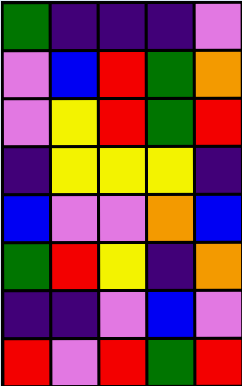[["green", "indigo", "indigo", "indigo", "violet"], ["violet", "blue", "red", "green", "orange"], ["violet", "yellow", "red", "green", "red"], ["indigo", "yellow", "yellow", "yellow", "indigo"], ["blue", "violet", "violet", "orange", "blue"], ["green", "red", "yellow", "indigo", "orange"], ["indigo", "indigo", "violet", "blue", "violet"], ["red", "violet", "red", "green", "red"]]